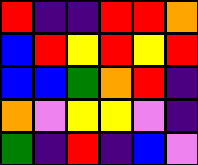[["red", "indigo", "indigo", "red", "red", "orange"], ["blue", "red", "yellow", "red", "yellow", "red"], ["blue", "blue", "green", "orange", "red", "indigo"], ["orange", "violet", "yellow", "yellow", "violet", "indigo"], ["green", "indigo", "red", "indigo", "blue", "violet"]]